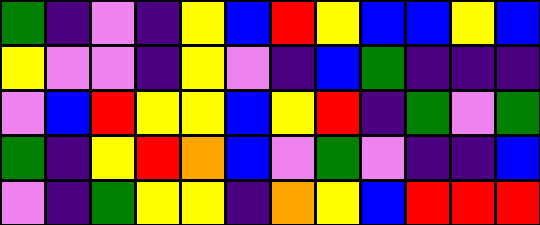[["green", "indigo", "violet", "indigo", "yellow", "blue", "red", "yellow", "blue", "blue", "yellow", "blue"], ["yellow", "violet", "violet", "indigo", "yellow", "violet", "indigo", "blue", "green", "indigo", "indigo", "indigo"], ["violet", "blue", "red", "yellow", "yellow", "blue", "yellow", "red", "indigo", "green", "violet", "green"], ["green", "indigo", "yellow", "red", "orange", "blue", "violet", "green", "violet", "indigo", "indigo", "blue"], ["violet", "indigo", "green", "yellow", "yellow", "indigo", "orange", "yellow", "blue", "red", "red", "red"]]